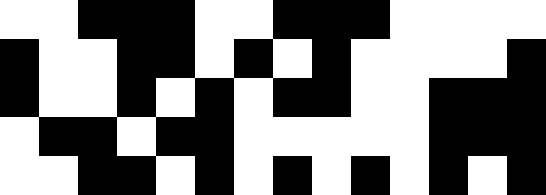[["white", "white", "black", "black", "black", "white", "white", "black", "black", "black", "white", "white", "white", "white"], ["black", "white", "white", "black", "black", "white", "black", "white", "black", "white", "white", "white", "white", "black"], ["black", "white", "white", "black", "white", "black", "white", "black", "black", "white", "white", "black", "black", "black"], ["white", "black", "black", "white", "black", "black", "white", "white", "white", "white", "white", "black", "black", "black"], ["white", "white", "black", "black", "white", "black", "white", "black", "white", "black", "white", "black", "white", "black"]]